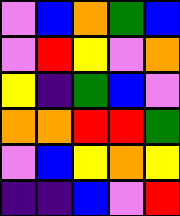[["violet", "blue", "orange", "green", "blue"], ["violet", "red", "yellow", "violet", "orange"], ["yellow", "indigo", "green", "blue", "violet"], ["orange", "orange", "red", "red", "green"], ["violet", "blue", "yellow", "orange", "yellow"], ["indigo", "indigo", "blue", "violet", "red"]]